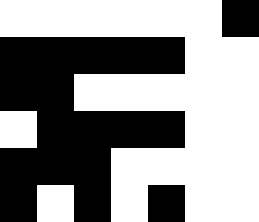[["white", "white", "white", "white", "white", "white", "black"], ["black", "black", "black", "black", "black", "white", "white"], ["black", "black", "white", "white", "white", "white", "white"], ["white", "black", "black", "black", "black", "white", "white"], ["black", "black", "black", "white", "white", "white", "white"], ["black", "white", "black", "white", "black", "white", "white"]]